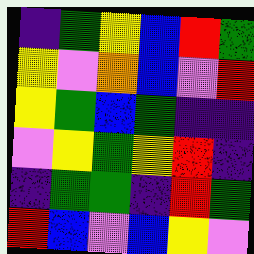[["indigo", "green", "yellow", "blue", "red", "green"], ["yellow", "violet", "orange", "blue", "violet", "red"], ["yellow", "green", "blue", "green", "indigo", "indigo"], ["violet", "yellow", "green", "yellow", "red", "indigo"], ["indigo", "green", "green", "indigo", "red", "green"], ["red", "blue", "violet", "blue", "yellow", "violet"]]